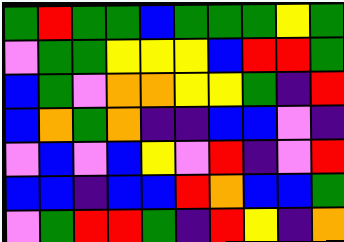[["green", "red", "green", "green", "blue", "green", "green", "green", "yellow", "green"], ["violet", "green", "green", "yellow", "yellow", "yellow", "blue", "red", "red", "green"], ["blue", "green", "violet", "orange", "orange", "yellow", "yellow", "green", "indigo", "red"], ["blue", "orange", "green", "orange", "indigo", "indigo", "blue", "blue", "violet", "indigo"], ["violet", "blue", "violet", "blue", "yellow", "violet", "red", "indigo", "violet", "red"], ["blue", "blue", "indigo", "blue", "blue", "red", "orange", "blue", "blue", "green"], ["violet", "green", "red", "red", "green", "indigo", "red", "yellow", "indigo", "orange"]]